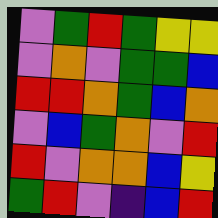[["violet", "green", "red", "green", "yellow", "yellow"], ["violet", "orange", "violet", "green", "green", "blue"], ["red", "red", "orange", "green", "blue", "orange"], ["violet", "blue", "green", "orange", "violet", "red"], ["red", "violet", "orange", "orange", "blue", "yellow"], ["green", "red", "violet", "indigo", "blue", "red"]]